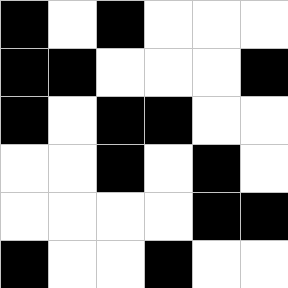[["black", "white", "black", "white", "white", "white"], ["black", "black", "white", "white", "white", "black"], ["black", "white", "black", "black", "white", "white"], ["white", "white", "black", "white", "black", "white"], ["white", "white", "white", "white", "black", "black"], ["black", "white", "white", "black", "white", "white"]]